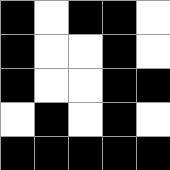[["black", "white", "black", "black", "white"], ["black", "white", "white", "black", "white"], ["black", "white", "white", "black", "black"], ["white", "black", "white", "black", "white"], ["black", "black", "black", "black", "black"]]